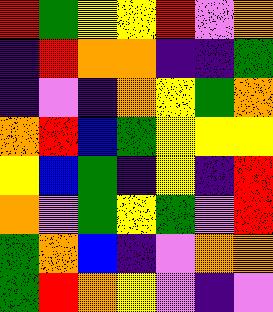[["red", "green", "yellow", "yellow", "red", "violet", "orange"], ["indigo", "red", "orange", "orange", "indigo", "indigo", "green"], ["indigo", "violet", "indigo", "orange", "yellow", "green", "orange"], ["orange", "red", "blue", "green", "yellow", "yellow", "yellow"], ["yellow", "blue", "green", "indigo", "yellow", "indigo", "red"], ["orange", "violet", "green", "yellow", "green", "violet", "red"], ["green", "orange", "blue", "indigo", "violet", "orange", "orange"], ["green", "red", "orange", "yellow", "violet", "indigo", "violet"]]